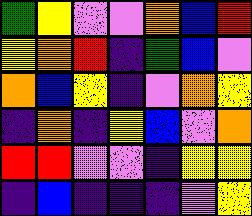[["green", "yellow", "violet", "violet", "orange", "blue", "red"], ["yellow", "orange", "red", "indigo", "green", "blue", "violet"], ["orange", "blue", "yellow", "indigo", "violet", "orange", "yellow"], ["indigo", "orange", "indigo", "yellow", "blue", "violet", "orange"], ["red", "red", "violet", "violet", "indigo", "yellow", "yellow"], ["indigo", "blue", "indigo", "indigo", "indigo", "violet", "yellow"]]